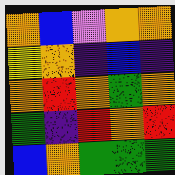[["orange", "blue", "violet", "orange", "orange"], ["yellow", "orange", "indigo", "blue", "indigo"], ["orange", "red", "orange", "green", "orange"], ["green", "indigo", "red", "orange", "red"], ["blue", "orange", "green", "green", "green"]]